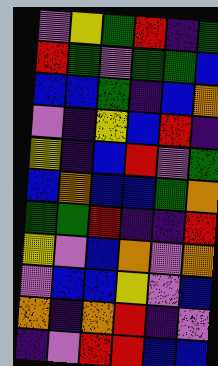[["violet", "yellow", "green", "red", "indigo", "green"], ["red", "green", "violet", "green", "green", "blue"], ["blue", "blue", "green", "indigo", "blue", "orange"], ["violet", "indigo", "yellow", "blue", "red", "indigo"], ["yellow", "indigo", "blue", "red", "violet", "green"], ["blue", "orange", "blue", "blue", "green", "orange"], ["green", "green", "red", "indigo", "indigo", "red"], ["yellow", "violet", "blue", "orange", "violet", "orange"], ["violet", "blue", "blue", "yellow", "violet", "blue"], ["orange", "indigo", "orange", "red", "indigo", "violet"], ["indigo", "violet", "red", "red", "blue", "blue"]]